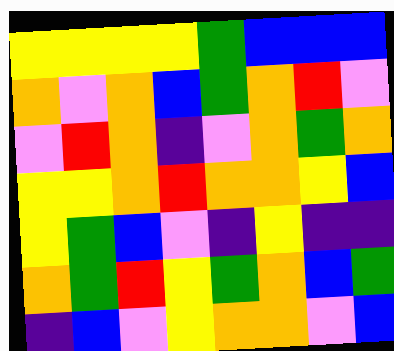[["yellow", "yellow", "yellow", "yellow", "green", "blue", "blue", "blue"], ["orange", "violet", "orange", "blue", "green", "orange", "red", "violet"], ["violet", "red", "orange", "indigo", "violet", "orange", "green", "orange"], ["yellow", "yellow", "orange", "red", "orange", "orange", "yellow", "blue"], ["yellow", "green", "blue", "violet", "indigo", "yellow", "indigo", "indigo"], ["orange", "green", "red", "yellow", "green", "orange", "blue", "green"], ["indigo", "blue", "violet", "yellow", "orange", "orange", "violet", "blue"]]